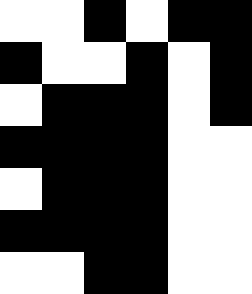[["white", "white", "black", "white", "black", "black"], ["black", "white", "white", "black", "white", "black"], ["white", "black", "black", "black", "white", "black"], ["black", "black", "black", "black", "white", "white"], ["white", "black", "black", "black", "white", "white"], ["black", "black", "black", "black", "white", "white"], ["white", "white", "black", "black", "white", "white"]]